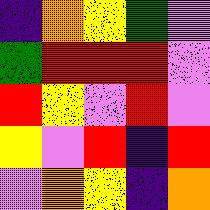[["indigo", "orange", "yellow", "green", "violet"], ["green", "red", "red", "red", "violet"], ["red", "yellow", "violet", "red", "violet"], ["yellow", "violet", "red", "indigo", "red"], ["violet", "orange", "yellow", "indigo", "orange"]]